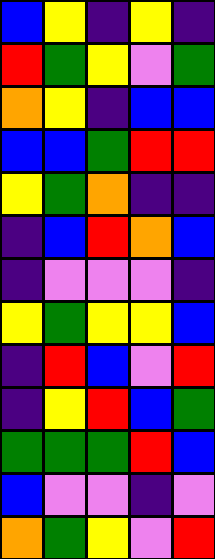[["blue", "yellow", "indigo", "yellow", "indigo"], ["red", "green", "yellow", "violet", "green"], ["orange", "yellow", "indigo", "blue", "blue"], ["blue", "blue", "green", "red", "red"], ["yellow", "green", "orange", "indigo", "indigo"], ["indigo", "blue", "red", "orange", "blue"], ["indigo", "violet", "violet", "violet", "indigo"], ["yellow", "green", "yellow", "yellow", "blue"], ["indigo", "red", "blue", "violet", "red"], ["indigo", "yellow", "red", "blue", "green"], ["green", "green", "green", "red", "blue"], ["blue", "violet", "violet", "indigo", "violet"], ["orange", "green", "yellow", "violet", "red"]]